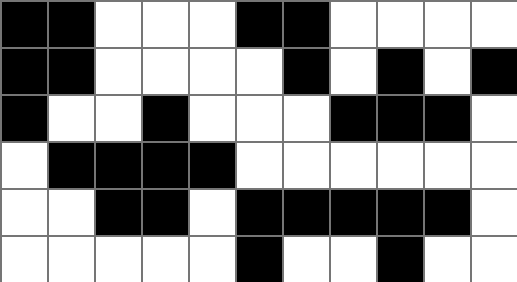[["black", "black", "white", "white", "white", "black", "black", "white", "white", "white", "white"], ["black", "black", "white", "white", "white", "white", "black", "white", "black", "white", "black"], ["black", "white", "white", "black", "white", "white", "white", "black", "black", "black", "white"], ["white", "black", "black", "black", "black", "white", "white", "white", "white", "white", "white"], ["white", "white", "black", "black", "white", "black", "black", "black", "black", "black", "white"], ["white", "white", "white", "white", "white", "black", "white", "white", "black", "white", "white"]]